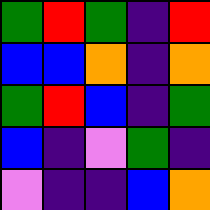[["green", "red", "green", "indigo", "red"], ["blue", "blue", "orange", "indigo", "orange"], ["green", "red", "blue", "indigo", "green"], ["blue", "indigo", "violet", "green", "indigo"], ["violet", "indigo", "indigo", "blue", "orange"]]